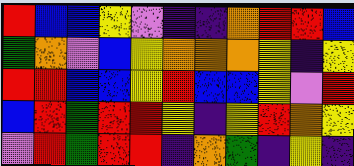[["red", "blue", "blue", "yellow", "violet", "indigo", "indigo", "orange", "red", "red", "blue"], ["green", "orange", "violet", "blue", "yellow", "orange", "orange", "orange", "yellow", "indigo", "yellow"], ["red", "red", "blue", "blue", "yellow", "red", "blue", "blue", "yellow", "violet", "red"], ["blue", "red", "green", "red", "red", "yellow", "indigo", "yellow", "red", "orange", "yellow"], ["violet", "red", "green", "red", "red", "indigo", "orange", "green", "indigo", "yellow", "indigo"]]